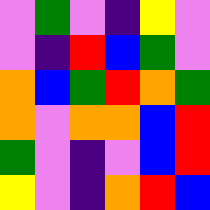[["violet", "green", "violet", "indigo", "yellow", "violet"], ["violet", "indigo", "red", "blue", "green", "violet"], ["orange", "blue", "green", "red", "orange", "green"], ["orange", "violet", "orange", "orange", "blue", "red"], ["green", "violet", "indigo", "violet", "blue", "red"], ["yellow", "violet", "indigo", "orange", "red", "blue"]]